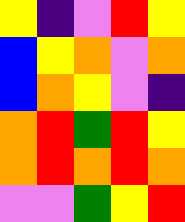[["yellow", "indigo", "violet", "red", "yellow"], ["blue", "yellow", "orange", "violet", "orange"], ["blue", "orange", "yellow", "violet", "indigo"], ["orange", "red", "green", "red", "yellow"], ["orange", "red", "orange", "red", "orange"], ["violet", "violet", "green", "yellow", "red"]]